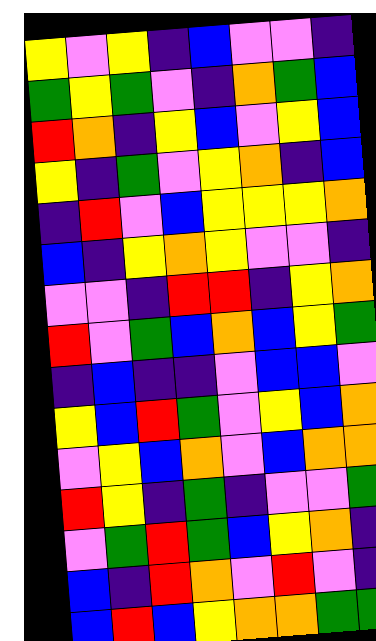[["yellow", "violet", "yellow", "indigo", "blue", "violet", "violet", "indigo"], ["green", "yellow", "green", "violet", "indigo", "orange", "green", "blue"], ["red", "orange", "indigo", "yellow", "blue", "violet", "yellow", "blue"], ["yellow", "indigo", "green", "violet", "yellow", "orange", "indigo", "blue"], ["indigo", "red", "violet", "blue", "yellow", "yellow", "yellow", "orange"], ["blue", "indigo", "yellow", "orange", "yellow", "violet", "violet", "indigo"], ["violet", "violet", "indigo", "red", "red", "indigo", "yellow", "orange"], ["red", "violet", "green", "blue", "orange", "blue", "yellow", "green"], ["indigo", "blue", "indigo", "indigo", "violet", "blue", "blue", "violet"], ["yellow", "blue", "red", "green", "violet", "yellow", "blue", "orange"], ["violet", "yellow", "blue", "orange", "violet", "blue", "orange", "orange"], ["red", "yellow", "indigo", "green", "indigo", "violet", "violet", "green"], ["violet", "green", "red", "green", "blue", "yellow", "orange", "indigo"], ["blue", "indigo", "red", "orange", "violet", "red", "violet", "indigo"], ["blue", "red", "blue", "yellow", "orange", "orange", "green", "green"]]